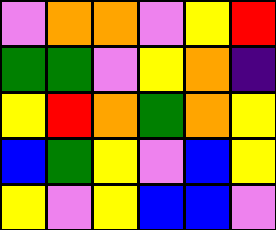[["violet", "orange", "orange", "violet", "yellow", "red"], ["green", "green", "violet", "yellow", "orange", "indigo"], ["yellow", "red", "orange", "green", "orange", "yellow"], ["blue", "green", "yellow", "violet", "blue", "yellow"], ["yellow", "violet", "yellow", "blue", "blue", "violet"]]